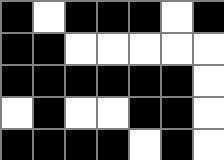[["black", "white", "black", "black", "black", "white", "black"], ["black", "black", "white", "white", "white", "white", "white"], ["black", "black", "black", "black", "black", "black", "white"], ["white", "black", "white", "white", "black", "black", "white"], ["black", "black", "black", "black", "white", "black", "white"]]